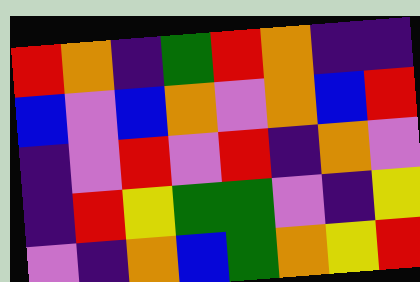[["red", "orange", "indigo", "green", "red", "orange", "indigo", "indigo"], ["blue", "violet", "blue", "orange", "violet", "orange", "blue", "red"], ["indigo", "violet", "red", "violet", "red", "indigo", "orange", "violet"], ["indigo", "red", "yellow", "green", "green", "violet", "indigo", "yellow"], ["violet", "indigo", "orange", "blue", "green", "orange", "yellow", "red"]]